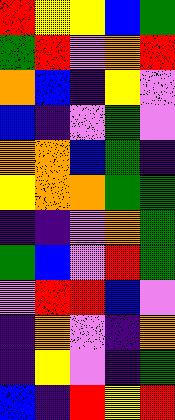[["red", "yellow", "yellow", "blue", "green"], ["green", "red", "violet", "orange", "red"], ["orange", "blue", "indigo", "yellow", "violet"], ["blue", "indigo", "violet", "green", "violet"], ["orange", "orange", "blue", "green", "indigo"], ["yellow", "orange", "orange", "green", "green"], ["indigo", "indigo", "violet", "orange", "green"], ["green", "blue", "violet", "red", "green"], ["violet", "red", "red", "blue", "violet"], ["indigo", "orange", "violet", "indigo", "orange"], ["indigo", "yellow", "violet", "indigo", "green"], ["blue", "indigo", "red", "yellow", "red"]]